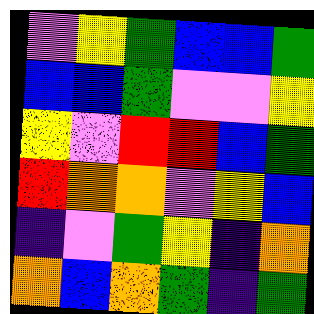[["violet", "yellow", "green", "blue", "blue", "green"], ["blue", "blue", "green", "violet", "violet", "yellow"], ["yellow", "violet", "red", "red", "blue", "green"], ["red", "orange", "orange", "violet", "yellow", "blue"], ["indigo", "violet", "green", "yellow", "indigo", "orange"], ["orange", "blue", "orange", "green", "indigo", "green"]]